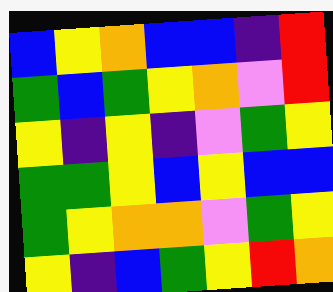[["blue", "yellow", "orange", "blue", "blue", "indigo", "red"], ["green", "blue", "green", "yellow", "orange", "violet", "red"], ["yellow", "indigo", "yellow", "indigo", "violet", "green", "yellow"], ["green", "green", "yellow", "blue", "yellow", "blue", "blue"], ["green", "yellow", "orange", "orange", "violet", "green", "yellow"], ["yellow", "indigo", "blue", "green", "yellow", "red", "orange"]]